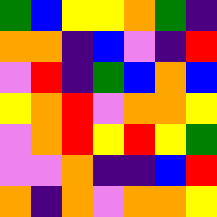[["green", "blue", "yellow", "yellow", "orange", "green", "indigo"], ["orange", "orange", "indigo", "blue", "violet", "indigo", "red"], ["violet", "red", "indigo", "green", "blue", "orange", "blue"], ["yellow", "orange", "red", "violet", "orange", "orange", "yellow"], ["violet", "orange", "red", "yellow", "red", "yellow", "green"], ["violet", "violet", "orange", "indigo", "indigo", "blue", "red"], ["orange", "indigo", "orange", "violet", "orange", "orange", "yellow"]]